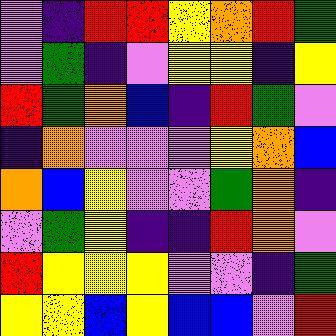[["violet", "indigo", "red", "red", "yellow", "orange", "red", "green"], ["violet", "green", "indigo", "violet", "yellow", "yellow", "indigo", "yellow"], ["red", "green", "orange", "blue", "indigo", "red", "green", "violet"], ["indigo", "orange", "violet", "violet", "violet", "yellow", "orange", "blue"], ["orange", "blue", "yellow", "violet", "violet", "green", "orange", "indigo"], ["violet", "green", "yellow", "indigo", "indigo", "red", "orange", "violet"], ["red", "yellow", "yellow", "yellow", "violet", "violet", "indigo", "green"], ["yellow", "yellow", "blue", "yellow", "blue", "blue", "violet", "red"]]